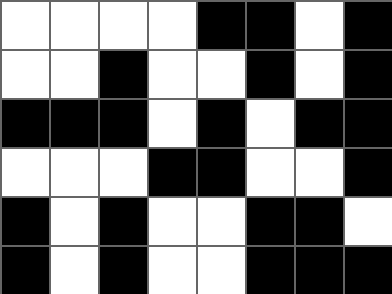[["white", "white", "white", "white", "black", "black", "white", "black"], ["white", "white", "black", "white", "white", "black", "white", "black"], ["black", "black", "black", "white", "black", "white", "black", "black"], ["white", "white", "white", "black", "black", "white", "white", "black"], ["black", "white", "black", "white", "white", "black", "black", "white"], ["black", "white", "black", "white", "white", "black", "black", "black"]]